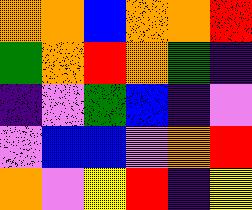[["orange", "orange", "blue", "orange", "orange", "red"], ["green", "orange", "red", "orange", "green", "indigo"], ["indigo", "violet", "green", "blue", "indigo", "violet"], ["violet", "blue", "blue", "violet", "orange", "red"], ["orange", "violet", "yellow", "red", "indigo", "yellow"]]